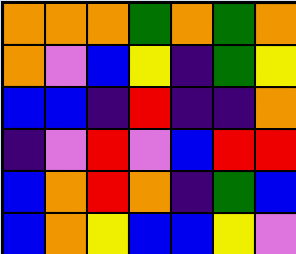[["orange", "orange", "orange", "green", "orange", "green", "orange"], ["orange", "violet", "blue", "yellow", "indigo", "green", "yellow"], ["blue", "blue", "indigo", "red", "indigo", "indigo", "orange"], ["indigo", "violet", "red", "violet", "blue", "red", "red"], ["blue", "orange", "red", "orange", "indigo", "green", "blue"], ["blue", "orange", "yellow", "blue", "blue", "yellow", "violet"]]